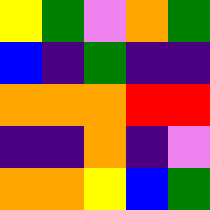[["yellow", "green", "violet", "orange", "green"], ["blue", "indigo", "green", "indigo", "indigo"], ["orange", "orange", "orange", "red", "red"], ["indigo", "indigo", "orange", "indigo", "violet"], ["orange", "orange", "yellow", "blue", "green"]]